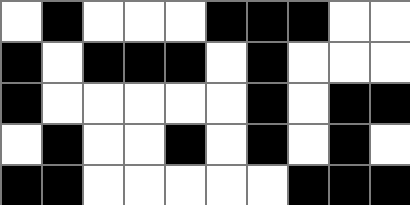[["white", "black", "white", "white", "white", "black", "black", "black", "white", "white"], ["black", "white", "black", "black", "black", "white", "black", "white", "white", "white"], ["black", "white", "white", "white", "white", "white", "black", "white", "black", "black"], ["white", "black", "white", "white", "black", "white", "black", "white", "black", "white"], ["black", "black", "white", "white", "white", "white", "white", "black", "black", "black"]]